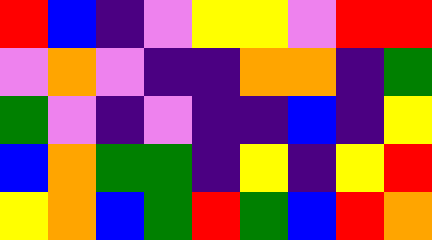[["red", "blue", "indigo", "violet", "yellow", "yellow", "violet", "red", "red"], ["violet", "orange", "violet", "indigo", "indigo", "orange", "orange", "indigo", "green"], ["green", "violet", "indigo", "violet", "indigo", "indigo", "blue", "indigo", "yellow"], ["blue", "orange", "green", "green", "indigo", "yellow", "indigo", "yellow", "red"], ["yellow", "orange", "blue", "green", "red", "green", "blue", "red", "orange"]]